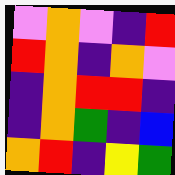[["violet", "orange", "violet", "indigo", "red"], ["red", "orange", "indigo", "orange", "violet"], ["indigo", "orange", "red", "red", "indigo"], ["indigo", "orange", "green", "indigo", "blue"], ["orange", "red", "indigo", "yellow", "green"]]